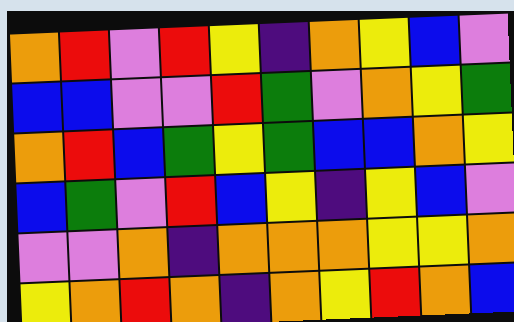[["orange", "red", "violet", "red", "yellow", "indigo", "orange", "yellow", "blue", "violet"], ["blue", "blue", "violet", "violet", "red", "green", "violet", "orange", "yellow", "green"], ["orange", "red", "blue", "green", "yellow", "green", "blue", "blue", "orange", "yellow"], ["blue", "green", "violet", "red", "blue", "yellow", "indigo", "yellow", "blue", "violet"], ["violet", "violet", "orange", "indigo", "orange", "orange", "orange", "yellow", "yellow", "orange"], ["yellow", "orange", "red", "orange", "indigo", "orange", "yellow", "red", "orange", "blue"]]